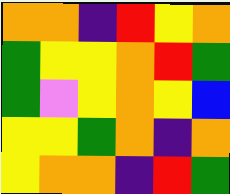[["orange", "orange", "indigo", "red", "yellow", "orange"], ["green", "yellow", "yellow", "orange", "red", "green"], ["green", "violet", "yellow", "orange", "yellow", "blue"], ["yellow", "yellow", "green", "orange", "indigo", "orange"], ["yellow", "orange", "orange", "indigo", "red", "green"]]